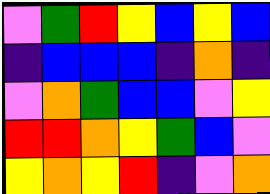[["violet", "green", "red", "yellow", "blue", "yellow", "blue"], ["indigo", "blue", "blue", "blue", "indigo", "orange", "indigo"], ["violet", "orange", "green", "blue", "blue", "violet", "yellow"], ["red", "red", "orange", "yellow", "green", "blue", "violet"], ["yellow", "orange", "yellow", "red", "indigo", "violet", "orange"]]